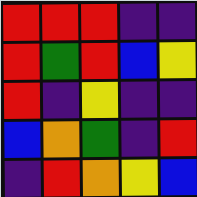[["red", "red", "red", "indigo", "indigo"], ["red", "green", "red", "blue", "yellow"], ["red", "indigo", "yellow", "indigo", "indigo"], ["blue", "orange", "green", "indigo", "red"], ["indigo", "red", "orange", "yellow", "blue"]]